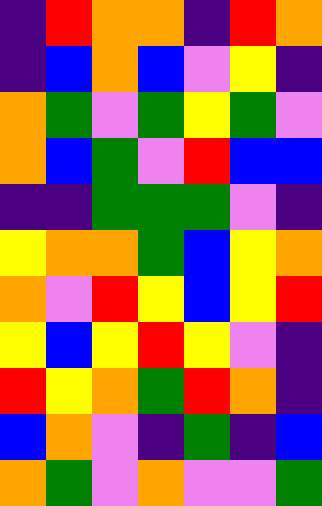[["indigo", "red", "orange", "orange", "indigo", "red", "orange"], ["indigo", "blue", "orange", "blue", "violet", "yellow", "indigo"], ["orange", "green", "violet", "green", "yellow", "green", "violet"], ["orange", "blue", "green", "violet", "red", "blue", "blue"], ["indigo", "indigo", "green", "green", "green", "violet", "indigo"], ["yellow", "orange", "orange", "green", "blue", "yellow", "orange"], ["orange", "violet", "red", "yellow", "blue", "yellow", "red"], ["yellow", "blue", "yellow", "red", "yellow", "violet", "indigo"], ["red", "yellow", "orange", "green", "red", "orange", "indigo"], ["blue", "orange", "violet", "indigo", "green", "indigo", "blue"], ["orange", "green", "violet", "orange", "violet", "violet", "green"]]